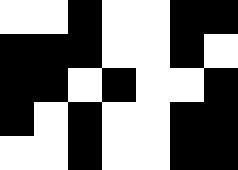[["white", "white", "black", "white", "white", "black", "black"], ["black", "black", "black", "white", "white", "black", "white"], ["black", "black", "white", "black", "white", "white", "black"], ["black", "white", "black", "white", "white", "black", "black"], ["white", "white", "black", "white", "white", "black", "black"]]